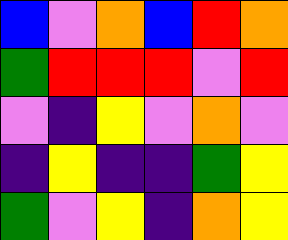[["blue", "violet", "orange", "blue", "red", "orange"], ["green", "red", "red", "red", "violet", "red"], ["violet", "indigo", "yellow", "violet", "orange", "violet"], ["indigo", "yellow", "indigo", "indigo", "green", "yellow"], ["green", "violet", "yellow", "indigo", "orange", "yellow"]]